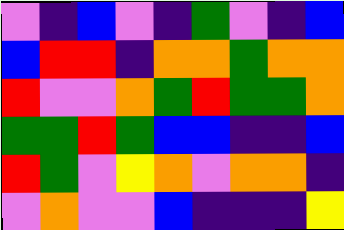[["violet", "indigo", "blue", "violet", "indigo", "green", "violet", "indigo", "blue"], ["blue", "red", "red", "indigo", "orange", "orange", "green", "orange", "orange"], ["red", "violet", "violet", "orange", "green", "red", "green", "green", "orange"], ["green", "green", "red", "green", "blue", "blue", "indigo", "indigo", "blue"], ["red", "green", "violet", "yellow", "orange", "violet", "orange", "orange", "indigo"], ["violet", "orange", "violet", "violet", "blue", "indigo", "indigo", "indigo", "yellow"]]